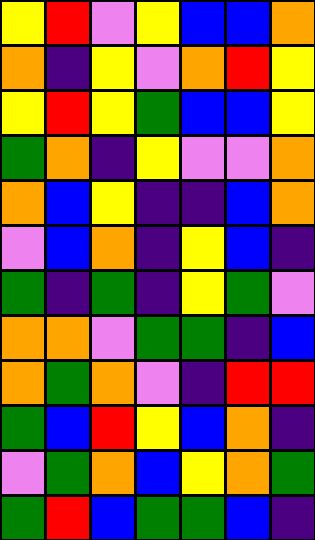[["yellow", "red", "violet", "yellow", "blue", "blue", "orange"], ["orange", "indigo", "yellow", "violet", "orange", "red", "yellow"], ["yellow", "red", "yellow", "green", "blue", "blue", "yellow"], ["green", "orange", "indigo", "yellow", "violet", "violet", "orange"], ["orange", "blue", "yellow", "indigo", "indigo", "blue", "orange"], ["violet", "blue", "orange", "indigo", "yellow", "blue", "indigo"], ["green", "indigo", "green", "indigo", "yellow", "green", "violet"], ["orange", "orange", "violet", "green", "green", "indigo", "blue"], ["orange", "green", "orange", "violet", "indigo", "red", "red"], ["green", "blue", "red", "yellow", "blue", "orange", "indigo"], ["violet", "green", "orange", "blue", "yellow", "orange", "green"], ["green", "red", "blue", "green", "green", "blue", "indigo"]]